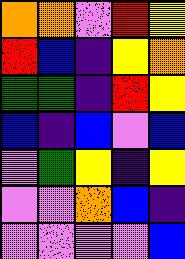[["orange", "orange", "violet", "red", "yellow"], ["red", "blue", "indigo", "yellow", "orange"], ["green", "green", "indigo", "red", "yellow"], ["blue", "indigo", "blue", "violet", "blue"], ["violet", "green", "yellow", "indigo", "yellow"], ["violet", "violet", "orange", "blue", "indigo"], ["violet", "violet", "violet", "violet", "blue"]]